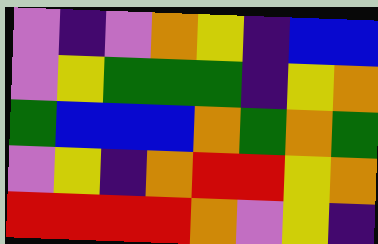[["violet", "indigo", "violet", "orange", "yellow", "indigo", "blue", "blue"], ["violet", "yellow", "green", "green", "green", "indigo", "yellow", "orange"], ["green", "blue", "blue", "blue", "orange", "green", "orange", "green"], ["violet", "yellow", "indigo", "orange", "red", "red", "yellow", "orange"], ["red", "red", "red", "red", "orange", "violet", "yellow", "indigo"]]